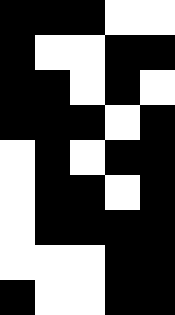[["black", "black", "black", "white", "white"], ["black", "white", "white", "black", "black"], ["black", "black", "white", "black", "white"], ["black", "black", "black", "white", "black"], ["white", "black", "white", "black", "black"], ["white", "black", "black", "white", "black"], ["white", "black", "black", "black", "black"], ["white", "white", "white", "black", "black"], ["black", "white", "white", "black", "black"]]